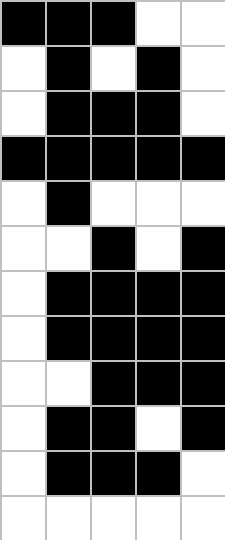[["black", "black", "black", "white", "white"], ["white", "black", "white", "black", "white"], ["white", "black", "black", "black", "white"], ["black", "black", "black", "black", "black"], ["white", "black", "white", "white", "white"], ["white", "white", "black", "white", "black"], ["white", "black", "black", "black", "black"], ["white", "black", "black", "black", "black"], ["white", "white", "black", "black", "black"], ["white", "black", "black", "white", "black"], ["white", "black", "black", "black", "white"], ["white", "white", "white", "white", "white"]]